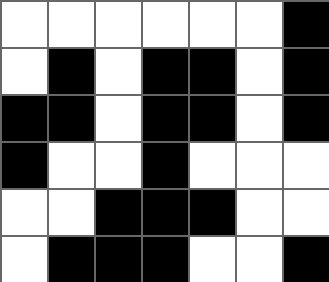[["white", "white", "white", "white", "white", "white", "black"], ["white", "black", "white", "black", "black", "white", "black"], ["black", "black", "white", "black", "black", "white", "black"], ["black", "white", "white", "black", "white", "white", "white"], ["white", "white", "black", "black", "black", "white", "white"], ["white", "black", "black", "black", "white", "white", "black"]]